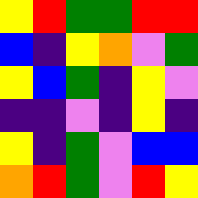[["yellow", "red", "green", "green", "red", "red"], ["blue", "indigo", "yellow", "orange", "violet", "green"], ["yellow", "blue", "green", "indigo", "yellow", "violet"], ["indigo", "indigo", "violet", "indigo", "yellow", "indigo"], ["yellow", "indigo", "green", "violet", "blue", "blue"], ["orange", "red", "green", "violet", "red", "yellow"]]